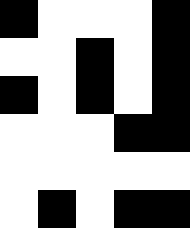[["black", "white", "white", "white", "black"], ["white", "white", "black", "white", "black"], ["black", "white", "black", "white", "black"], ["white", "white", "white", "black", "black"], ["white", "white", "white", "white", "white"], ["white", "black", "white", "black", "black"]]